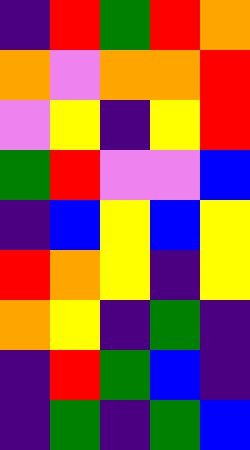[["indigo", "red", "green", "red", "orange"], ["orange", "violet", "orange", "orange", "red"], ["violet", "yellow", "indigo", "yellow", "red"], ["green", "red", "violet", "violet", "blue"], ["indigo", "blue", "yellow", "blue", "yellow"], ["red", "orange", "yellow", "indigo", "yellow"], ["orange", "yellow", "indigo", "green", "indigo"], ["indigo", "red", "green", "blue", "indigo"], ["indigo", "green", "indigo", "green", "blue"]]